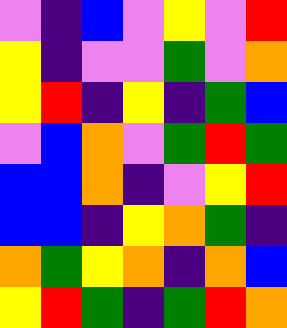[["violet", "indigo", "blue", "violet", "yellow", "violet", "red"], ["yellow", "indigo", "violet", "violet", "green", "violet", "orange"], ["yellow", "red", "indigo", "yellow", "indigo", "green", "blue"], ["violet", "blue", "orange", "violet", "green", "red", "green"], ["blue", "blue", "orange", "indigo", "violet", "yellow", "red"], ["blue", "blue", "indigo", "yellow", "orange", "green", "indigo"], ["orange", "green", "yellow", "orange", "indigo", "orange", "blue"], ["yellow", "red", "green", "indigo", "green", "red", "orange"]]